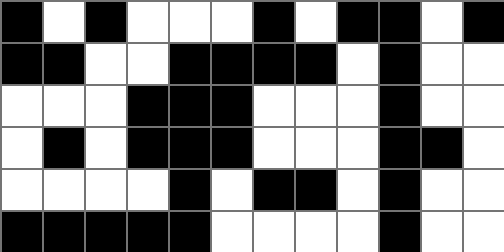[["black", "white", "black", "white", "white", "white", "black", "white", "black", "black", "white", "black"], ["black", "black", "white", "white", "black", "black", "black", "black", "white", "black", "white", "white"], ["white", "white", "white", "black", "black", "black", "white", "white", "white", "black", "white", "white"], ["white", "black", "white", "black", "black", "black", "white", "white", "white", "black", "black", "white"], ["white", "white", "white", "white", "black", "white", "black", "black", "white", "black", "white", "white"], ["black", "black", "black", "black", "black", "white", "white", "white", "white", "black", "white", "white"]]